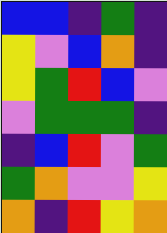[["blue", "blue", "indigo", "green", "indigo"], ["yellow", "violet", "blue", "orange", "indigo"], ["yellow", "green", "red", "blue", "violet"], ["violet", "green", "green", "green", "indigo"], ["indigo", "blue", "red", "violet", "green"], ["green", "orange", "violet", "violet", "yellow"], ["orange", "indigo", "red", "yellow", "orange"]]